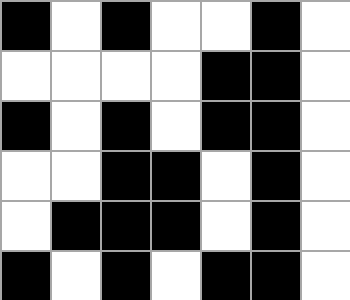[["black", "white", "black", "white", "white", "black", "white"], ["white", "white", "white", "white", "black", "black", "white"], ["black", "white", "black", "white", "black", "black", "white"], ["white", "white", "black", "black", "white", "black", "white"], ["white", "black", "black", "black", "white", "black", "white"], ["black", "white", "black", "white", "black", "black", "white"]]